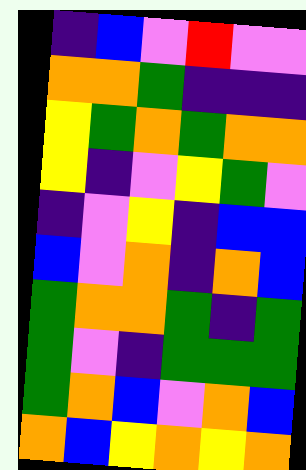[["indigo", "blue", "violet", "red", "violet", "violet"], ["orange", "orange", "green", "indigo", "indigo", "indigo"], ["yellow", "green", "orange", "green", "orange", "orange"], ["yellow", "indigo", "violet", "yellow", "green", "violet"], ["indigo", "violet", "yellow", "indigo", "blue", "blue"], ["blue", "violet", "orange", "indigo", "orange", "blue"], ["green", "orange", "orange", "green", "indigo", "green"], ["green", "violet", "indigo", "green", "green", "green"], ["green", "orange", "blue", "violet", "orange", "blue"], ["orange", "blue", "yellow", "orange", "yellow", "orange"]]